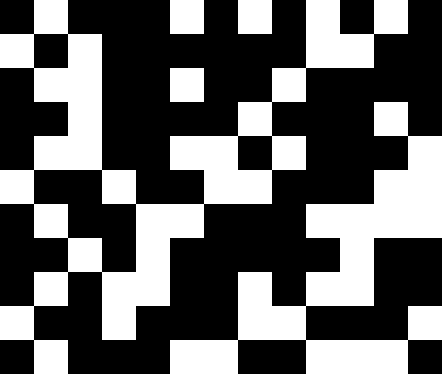[["black", "white", "black", "black", "black", "white", "black", "white", "black", "white", "black", "white", "black"], ["white", "black", "white", "black", "black", "black", "black", "black", "black", "white", "white", "black", "black"], ["black", "white", "white", "black", "black", "white", "black", "black", "white", "black", "black", "black", "black"], ["black", "black", "white", "black", "black", "black", "black", "white", "black", "black", "black", "white", "black"], ["black", "white", "white", "black", "black", "white", "white", "black", "white", "black", "black", "black", "white"], ["white", "black", "black", "white", "black", "black", "white", "white", "black", "black", "black", "white", "white"], ["black", "white", "black", "black", "white", "white", "black", "black", "black", "white", "white", "white", "white"], ["black", "black", "white", "black", "white", "black", "black", "black", "black", "black", "white", "black", "black"], ["black", "white", "black", "white", "white", "black", "black", "white", "black", "white", "white", "black", "black"], ["white", "black", "black", "white", "black", "black", "black", "white", "white", "black", "black", "black", "white"], ["black", "white", "black", "black", "black", "white", "white", "black", "black", "white", "white", "white", "black"]]